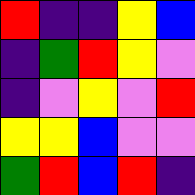[["red", "indigo", "indigo", "yellow", "blue"], ["indigo", "green", "red", "yellow", "violet"], ["indigo", "violet", "yellow", "violet", "red"], ["yellow", "yellow", "blue", "violet", "violet"], ["green", "red", "blue", "red", "indigo"]]